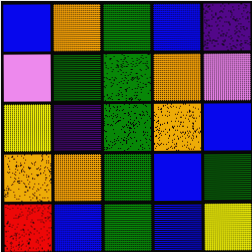[["blue", "orange", "green", "blue", "indigo"], ["violet", "green", "green", "orange", "violet"], ["yellow", "indigo", "green", "orange", "blue"], ["orange", "orange", "green", "blue", "green"], ["red", "blue", "green", "blue", "yellow"]]